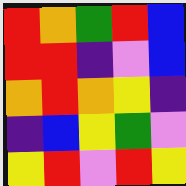[["red", "orange", "green", "red", "blue"], ["red", "red", "indigo", "violet", "blue"], ["orange", "red", "orange", "yellow", "indigo"], ["indigo", "blue", "yellow", "green", "violet"], ["yellow", "red", "violet", "red", "yellow"]]